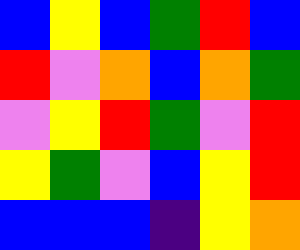[["blue", "yellow", "blue", "green", "red", "blue"], ["red", "violet", "orange", "blue", "orange", "green"], ["violet", "yellow", "red", "green", "violet", "red"], ["yellow", "green", "violet", "blue", "yellow", "red"], ["blue", "blue", "blue", "indigo", "yellow", "orange"]]